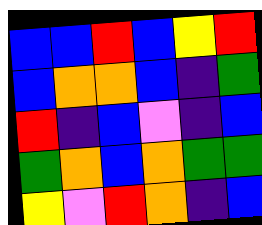[["blue", "blue", "red", "blue", "yellow", "red"], ["blue", "orange", "orange", "blue", "indigo", "green"], ["red", "indigo", "blue", "violet", "indigo", "blue"], ["green", "orange", "blue", "orange", "green", "green"], ["yellow", "violet", "red", "orange", "indigo", "blue"]]